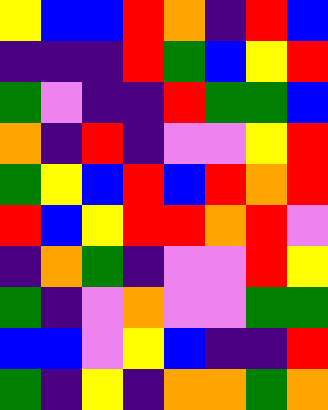[["yellow", "blue", "blue", "red", "orange", "indigo", "red", "blue"], ["indigo", "indigo", "indigo", "red", "green", "blue", "yellow", "red"], ["green", "violet", "indigo", "indigo", "red", "green", "green", "blue"], ["orange", "indigo", "red", "indigo", "violet", "violet", "yellow", "red"], ["green", "yellow", "blue", "red", "blue", "red", "orange", "red"], ["red", "blue", "yellow", "red", "red", "orange", "red", "violet"], ["indigo", "orange", "green", "indigo", "violet", "violet", "red", "yellow"], ["green", "indigo", "violet", "orange", "violet", "violet", "green", "green"], ["blue", "blue", "violet", "yellow", "blue", "indigo", "indigo", "red"], ["green", "indigo", "yellow", "indigo", "orange", "orange", "green", "orange"]]